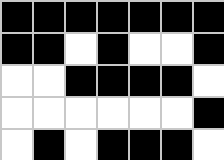[["black", "black", "black", "black", "black", "black", "black"], ["black", "black", "white", "black", "white", "white", "black"], ["white", "white", "black", "black", "black", "black", "white"], ["white", "white", "white", "white", "white", "white", "black"], ["white", "black", "white", "black", "black", "black", "white"]]